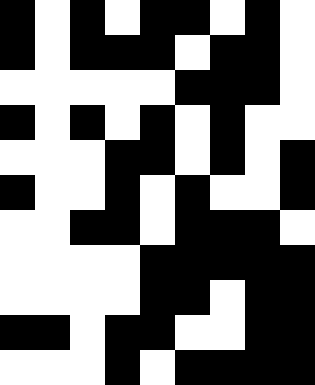[["black", "white", "black", "white", "black", "black", "white", "black", "white"], ["black", "white", "black", "black", "black", "white", "black", "black", "white"], ["white", "white", "white", "white", "white", "black", "black", "black", "white"], ["black", "white", "black", "white", "black", "white", "black", "white", "white"], ["white", "white", "white", "black", "black", "white", "black", "white", "black"], ["black", "white", "white", "black", "white", "black", "white", "white", "black"], ["white", "white", "black", "black", "white", "black", "black", "black", "white"], ["white", "white", "white", "white", "black", "black", "black", "black", "black"], ["white", "white", "white", "white", "black", "black", "white", "black", "black"], ["black", "black", "white", "black", "black", "white", "white", "black", "black"], ["white", "white", "white", "black", "white", "black", "black", "black", "black"]]